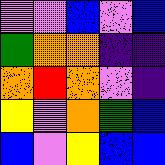[["violet", "violet", "blue", "violet", "blue"], ["green", "orange", "orange", "indigo", "indigo"], ["orange", "red", "orange", "violet", "indigo"], ["yellow", "violet", "orange", "green", "blue"], ["blue", "violet", "yellow", "blue", "blue"]]